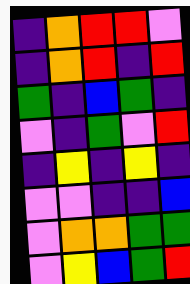[["indigo", "orange", "red", "red", "violet"], ["indigo", "orange", "red", "indigo", "red"], ["green", "indigo", "blue", "green", "indigo"], ["violet", "indigo", "green", "violet", "red"], ["indigo", "yellow", "indigo", "yellow", "indigo"], ["violet", "violet", "indigo", "indigo", "blue"], ["violet", "orange", "orange", "green", "green"], ["violet", "yellow", "blue", "green", "red"]]